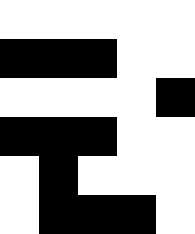[["white", "white", "white", "white", "white"], ["black", "black", "black", "white", "white"], ["white", "white", "white", "white", "black"], ["black", "black", "black", "white", "white"], ["white", "black", "white", "white", "white"], ["white", "black", "black", "black", "white"]]